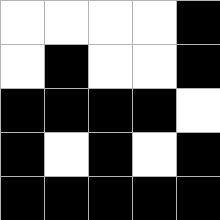[["white", "white", "white", "white", "black"], ["white", "black", "white", "white", "black"], ["black", "black", "black", "black", "white"], ["black", "white", "black", "white", "black"], ["black", "black", "black", "black", "black"]]